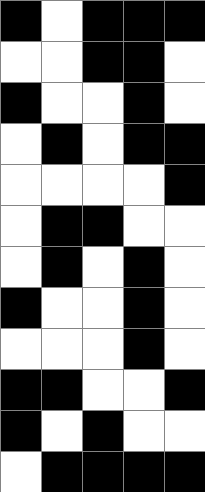[["black", "white", "black", "black", "black"], ["white", "white", "black", "black", "white"], ["black", "white", "white", "black", "white"], ["white", "black", "white", "black", "black"], ["white", "white", "white", "white", "black"], ["white", "black", "black", "white", "white"], ["white", "black", "white", "black", "white"], ["black", "white", "white", "black", "white"], ["white", "white", "white", "black", "white"], ["black", "black", "white", "white", "black"], ["black", "white", "black", "white", "white"], ["white", "black", "black", "black", "black"]]